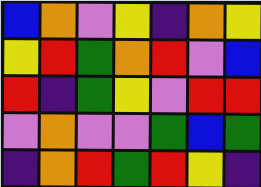[["blue", "orange", "violet", "yellow", "indigo", "orange", "yellow"], ["yellow", "red", "green", "orange", "red", "violet", "blue"], ["red", "indigo", "green", "yellow", "violet", "red", "red"], ["violet", "orange", "violet", "violet", "green", "blue", "green"], ["indigo", "orange", "red", "green", "red", "yellow", "indigo"]]